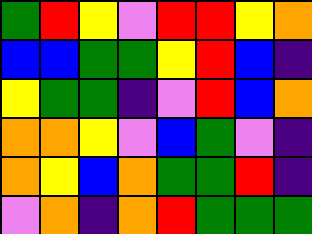[["green", "red", "yellow", "violet", "red", "red", "yellow", "orange"], ["blue", "blue", "green", "green", "yellow", "red", "blue", "indigo"], ["yellow", "green", "green", "indigo", "violet", "red", "blue", "orange"], ["orange", "orange", "yellow", "violet", "blue", "green", "violet", "indigo"], ["orange", "yellow", "blue", "orange", "green", "green", "red", "indigo"], ["violet", "orange", "indigo", "orange", "red", "green", "green", "green"]]